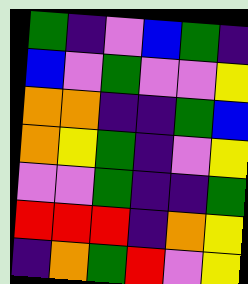[["green", "indigo", "violet", "blue", "green", "indigo"], ["blue", "violet", "green", "violet", "violet", "yellow"], ["orange", "orange", "indigo", "indigo", "green", "blue"], ["orange", "yellow", "green", "indigo", "violet", "yellow"], ["violet", "violet", "green", "indigo", "indigo", "green"], ["red", "red", "red", "indigo", "orange", "yellow"], ["indigo", "orange", "green", "red", "violet", "yellow"]]